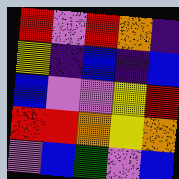[["red", "violet", "red", "orange", "indigo"], ["yellow", "indigo", "blue", "indigo", "blue"], ["blue", "violet", "violet", "yellow", "red"], ["red", "red", "orange", "yellow", "orange"], ["violet", "blue", "green", "violet", "blue"]]